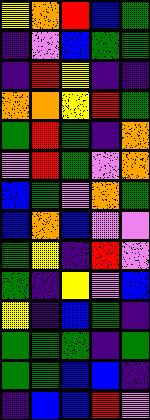[["yellow", "orange", "red", "blue", "green"], ["indigo", "violet", "blue", "green", "green"], ["indigo", "red", "yellow", "indigo", "indigo"], ["orange", "orange", "yellow", "red", "green"], ["green", "red", "green", "indigo", "orange"], ["violet", "red", "green", "violet", "orange"], ["blue", "green", "violet", "orange", "green"], ["blue", "orange", "blue", "violet", "violet"], ["green", "yellow", "indigo", "red", "violet"], ["green", "indigo", "yellow", "violet", "blue"], ["yellow", "indigo", "blue", "green", "indigo"], ["green", "green", "green", "indigo", "green"], ["green", "green", "blue", "blue", "indigo"], ["indigo", "blue", "blue", "red", "violet"]]